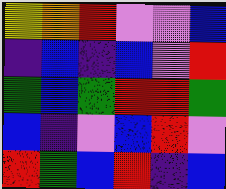[["yellow", "orange", "red", "violet", "violet", "blue"], ["indigo", "blue", "indigo", "blue", "violet", "red"], ["green", "blue", "green", "red", "red", "green"], ["blue", "indigo", "violet", "blue", "red", "violet"], ["red", "green", "blue", "red", "indigo", "blue"]]